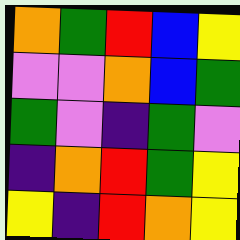[["orange", "green", "red", "blue", "yellow"], ["violet", "violet", "orange", "blue", "green"], ["green", "violet", "indigo", "green", "violet"], ["indigo", "orange", "red", "green", "yellow"], ["yellow", "indigo", "red", "orange", "yellow"]]